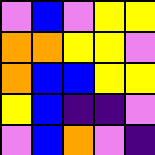[["violet", "blue", "violet", "yellow", "yellow"], ["orange", "orange", "yellow", "yellow", "violet"], ["orange", "blue", "blue", "yellow", "yellow"], ["yellow", "blue", "indigo", "indigo", "violet"], ["violet", "blue", "orange", "violet", "indigo"]]